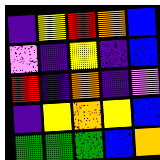[["indigo", "yellow", "red", "orange", "blue"], ["violet", "indigo", "yellow", "indigo", "blue"], ["red", "indigo", "orange", "indigo", "violet"], ["indigo", "yellow", "orange", "yellow", "blue"], ["green", "green", "green", "blue", "orange"]]